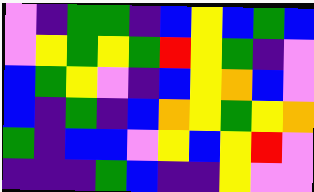[["violet", "indigo", "green", "green", "indigo", "blue", "yellow", "blue", "green", "blue"], ["violet", "yellow", "green", "yellow", "green", "red", "yellow", "green", "indigo", "violet"], ["blue", "green", "yellow", "violet", "indigo", "blue", "yellow", "orange", "blue", "violet"], ["blue", "indigo", "green", "indigo", "blue", "orange", "yellow", "green", "yellow", "orange"], ["green", "indigo", "blue", "blue", "violet", "yellow", "blue", "yellow", "red", "violet"], ["indigo", "indigo", "indigo", "green", "blue", "indigo", "indigo", "yellow", "violet", "violet"]]